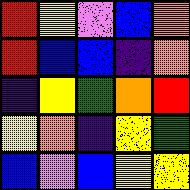[["red", "yellow", "violet", "blue", "orange"], ["red", "blue", "blue", "indigo", "orange"], ["indigo", "yellow", "green", "orange", "red"], ["yellow", "orange", "indigo", "yellow", "green"], ["blue", "violet", "blue", "yellow", "yellow"]]